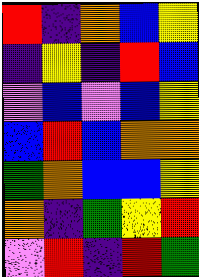[["red", "indigo", "orange", "blue", "yellow"], ["indigo", "yellow", "indigo", "red", "blue"], ["violet", "blue", "violet", "blue", "yellow"], ["blue", "red", "blue", "orange", "orange"], ["green", "orange", "blue", "blue", "yellow"], ["orange", "indigo", "green", "yellow", "red"], ["violet", "red", "indigo", "red", "green"]]